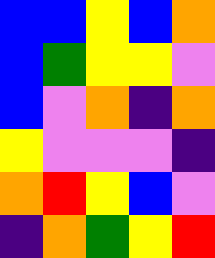[["blue", "blue", "yellow", "blue", "orange"], ["blue", "green", "yellow", "yellow", "violet"], ["blue", "violet", "orange", "indigo", "orange"], ["yellow", "violet", "violet", "violet", "indigo"], ["orange", "red", "yellow", "blue", "violet"], ["indigo", "orange", "green", "yellow", "red"]]